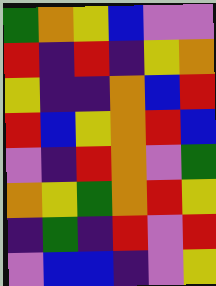[["green", "orange", "yellow", "blue", "violet", "violet"], ["red", "indigo", "red", "indigo", "yellow", "orange"], ["yellow", "indigo", "indigo", "orange", "blue", "red"], ["red", "blue", "yellow", "orange", "red", "blue"], ["violet", "indigo", "red", "orange", "violet", "green"], ["orange", "yellow", "green", "orange", "red", "yellow"], ["indigo", "green", "indigo", "red", "violet", "red"], ["violet", "blue", "blue", "indigo", "violet", "yellow"]]